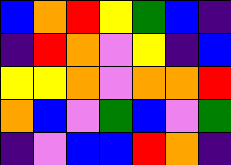[["blue", "orange", "red", "yellow", "green", "blue", "indigo"], ["indigo", "red", "orange", "violet", "yellow", "indigo", "blue"], ["yellow", "yellow", "orange", "violet", "orange", "orange", "red"], ["orange", "blue", "violet", "green", "blue", "violet", "green"], ["indigo", "violet", "blue", "blue", "red", "orange", "indigo"]]